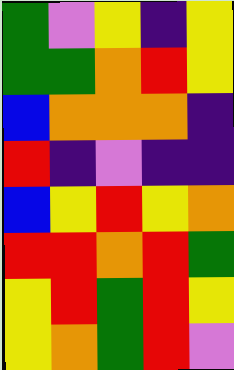[["green", "violet", "yellow", "indigo", "yellow"], ["green", "green", "orange", "red", "yellow"], ["blue", "orange", "orange", "orange", "indigo"], ["red", "indigo", "violet", "indigo", "indigo"], ["blue", "yellow", "red", "yellow", "orange"], ["red", "red", "orange", "red", "green"], ["yellow", "red", "green", "red", "yellow"], ["yellow", "orange", "green", "red", "violet"]]